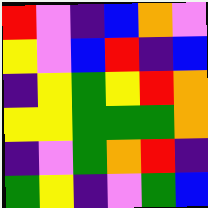[["red", "violet", "indigo", "blue", "orange", "violet"], ["yellow", "violet", "blue", "red", "indigo", "blue"], ["indigo", "yellow", "green", "yellow", "red", "orange"], ["yellow", "yellow", "green", "green", "green", "orange"], ["indigo", "violet", "green", "orange", "red", "indigo"], ["green", "yellow", "indigo", "violet", "green", "blue"]]